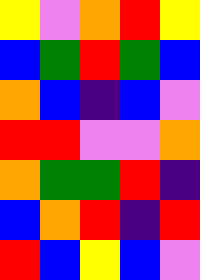[["yellow", "violet", "orange", "red", "yellow"], ["blue", "green", "red", "green", "blue"], ["orange", "blue", "indigo", "blue", "violet"], ["red", "red", "violet", "violet", "orange"], ["orange", "green", "green", "red", "indigo"], ["blue", "orange", "red", "indigo", "red"], ["red", "blue", "yellow", "blue", "violet"]]